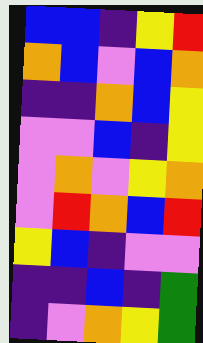[["blue", "blue", "indigo", "yellow", "red"], ["orange", "blue", "violet", "blue", "orange"], ["indigo", "indigo", "orange", "blue", "yellow"], ["violet", "violet", "blue", "indigo", "yellow"], ["violet", "orange", "violet", "yellow", "orange"], ["violet", "red", "orange", "blue", "red"], ["yellow", "blue", "indigo", "violet", "violet"], ["indigo", "indigo", "blue", "indigo", "green"], ["indigo", "violet", "orange", "yellow", "green"]]